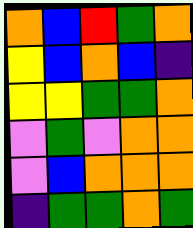[["orange", "blue", "red", "green", "orange"], ["yellow", "blue", "orange", "blue", "indigo"], ["yellow", "yellow", "green", "green", "orange"], ["violet", "green", "violet", "orange", "orange"], ["violet", "blue", "orange", "orange", "orange"], ["indigo", "green", "green", "orange", "green"]]